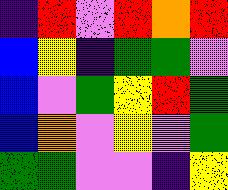[["indigo", "red", "violet", "red", "orange", "red"], ["blue", "yellow", "indigo", "green", "green", "violet"], ["blue", "violet", "green", "yellow", "red", "green"], ["blue", "orange", "violet", "yellow", "violet", "green"], ["green", "green", "violet", "violet", "indigo", "yellow"]]